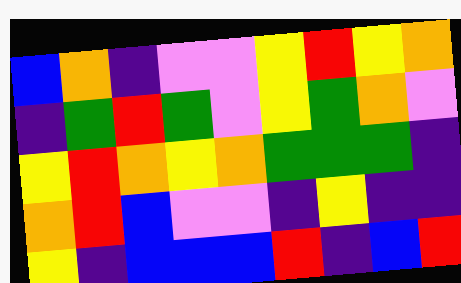[["blue", "orange", "indigo", "violet", "violet", "yellow", "red", "yellow", "orange"], ["indigo", "green", "red", "green", "violet", "yellow", "green", "orange", "violet"], ["yellow", "red", "orange", "yellow", "orange", "green", "green", "green", "indigo"], ["orange", "red", "blue", "violet", "violet", "indigo", "yellow", "indigo", "indigo"], ["yellow", "indigo", "blue", "blue", "blue", "red", "indigo", "blue", "red"]]